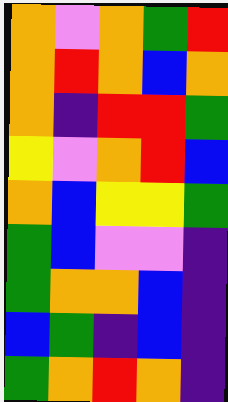[["orange", "violet", "orange", "green", "red"], ["orange", "red", "orange", "blue", "orange"], ["orange", "indigo", "red", "red", "green"], ["yellow", "violet", "orange", "red", "blue"], ["orange", "blue", "yellow", "yellow", "green"], ["green", "blue", "violet", "violet", "indigo"], ["green", "orange", "orange", "blue", "indigo"], ["blue", "green", "indigo", "blue", "indigo"], ["green", "orange", "red", "orange", "indigo"]]